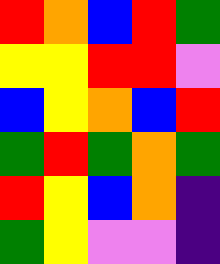[["red", "orange", "blue", "red", "green"], ["yellow", "yellow", "red", "red", "violet"], ["blue", "yellow", "orange", "blue", "red"], ["green", "red", "green", "orange", "green"], ["red", "yellow", "blue", "orange", "indigo"], ["green", "yellow", "violet", "violet", "indigo"]]